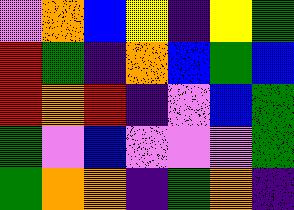[["violet", "orange", "blue", "yellow", "indigo", "yellow", "green"], ["red", "green", "indigo", "orange", "blue", "green", "blue"], ["red", "orange", "red", "indigo", "violet", "blue", "green"], ["green", "violet", "blue", "violet", "violet", "violet", "green"], ["green", "orange", "orange", "indigo", "green", "orange", "indigo"]]